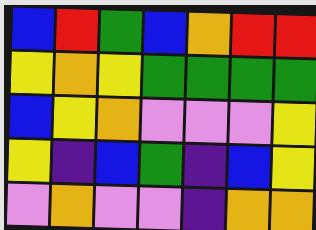[["blue", "red", "green", "blue", "orange", "red", "red"], ["yellow", "orange", "yellow", "green", "green", "green", "green"], ["blue", "yellow", "orange", "violet", "violet", "violet", "yellow"], ["yellow", "indigo", "blue", "green", "indigo", "blue", "yellow"], ["violet", "orange", "violet", "violet", "indigo", "orange", "orange"]]